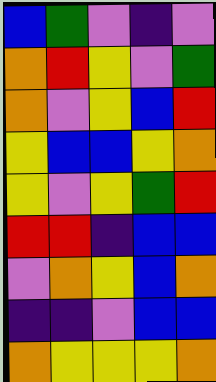[["blue", "green", "violet", "indigo", "violet"], ["orange", "red", "yellow", "violet", "green"], ["orange", "violet", "yellow", "blue", "red"], ["yellow", "blue", "blue", "yellow", "orange"], ["yellow", "violet", "yellow", "green", "red"], ["red", "red", "indigo", "blue", "blue"], ["violet", "orange", "yellow", "blue", "orange"], ["indigo", "indigo", "violet", "blue", "blue"], ["orange", "yellow", "yellow", "yellow", "orange"]]